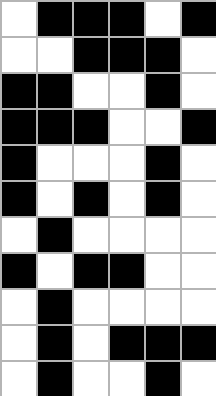[["white", "black", "black", "black", "white", "black"], ["white", "white", "black", "black", "black", "white"], ["black", "black", "white", "white", "black", "white"], ["black", "black", "black", "white", "white", "black"], ["black", "white", "white", "white", "black", "white"], ["black", "white", "black", "white", "black", "white"], ["white", "black", "white", "white", "white", "white"], ["black", "white", "black", "black", "white", "white"], ["white", "black", "white", "white", "white", "white"], ["white", "black", "white", "black", "black", "black"], ["white", "black", "white", "white", "black", "white"]]